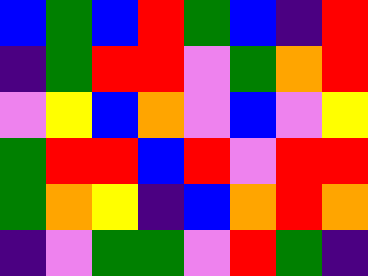[["blue", "green", "blue", "red", "green", "blue", "indigo", "red"], ["indigo", "green", "red", "red", "violet", "green", "orange", "red"], ["violet", "yellow", "blue", "orange", "violet", "blue", "violet", "yellow"], ["green", "red", "red", "blue", "red", "violet", "red", "red"], ["green", "orange", "yellow", "indigo", "blue", "orange", "red", "orange"], ["indigo", "violet", "green", "green", "violet", "red", "green", "indigo"]]